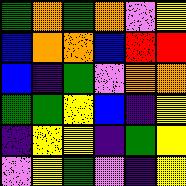[["green", "orange", "green", "orange", "violet", "yellow"], ["blue", "orange", "orange", "blue", "red", "red"], ["blue", "indigo", "green", "violet", "orange", "orange"], ["green", "green", "yellow", "blue", "indigo", "yellow"], ["indigo", "yellow", "yellow", "indigo", "green", "yellow"], ["violet", "yellow", "green", "violet", "indigo", "yellow"]]